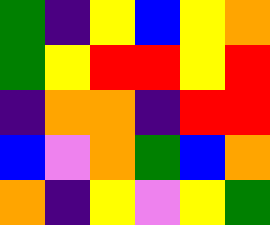[["green", "indigo", "yellow", "blue", "yellow", "orange"], ["green", "yellow", "red", "red", "yellow", "red"], ["indigo", "orange", "orange", "indigo", "red", "red"], ["blue", "violet", "orange", "green", "blue", "orange"], ["orange", "indigo", "yellow", "violet", "yellow", "green"]]